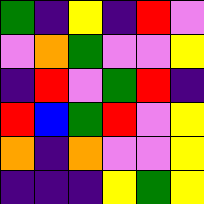[["green", "indigo", "yellow", "indigo", "red", "violet"], ["violet", "orange", "green", "violet", "violet", "yellow"], ["indigo", "red", "violet", "green", "red", "indigo"], ["red", "blue", "green", "red", "violet", "yellow"], ["orange", "indigo", "orange", "violet", "violet", "yellow"], ["indigo", "indigo", "indigo", "yellow", "green", "yellow"]]